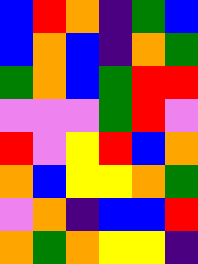[["blue", "red", "orange", "indigo", "green", "blue"], ["blue", "orange", "blue", "indigo", "orange", "green"], ["green", "orange", "blue", "green", "red", "red"], ["violet", "violet", "violet", "green", "red", "violet"], ["red", "violet", "yellow", "red", "blue", "orange"], ["orange", "blue", "yellow", "yellow", "orange", "green"], ["violet", "orange", "indigo", "blue", "blue", "red"], ["orange", "green", "orange", "yellow", "yellow", "indigo"]]